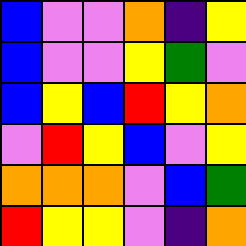[["blue", "violet", "violet", "orange", "indigo", "yellow"], ["blue", "violet", "violet", "yellow", "green", "violet"], ["blue", "yellow", "blue", "red", "yellow", "orange"], ["violet", "red", "yellow", "blue", "violet", "yellow"], ["orange", "orange", "orange", "violet", "blue", "green"], ["red", "yellow", "yellow", "violet", "indigo", "orange"]]